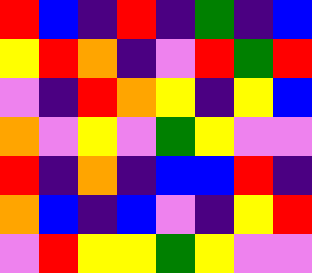[["red", "blue", "indigo", "red", "indigo", "green", "indigo", "blue"], ["yellow", "red", "orange", "indigo", "violet", "red", "green", "red"], ["violet", "indigo", "red", "orange", "yellow", "indigo", "yellow", "blue"], ["orange", "violet", "yellow", "violet", "green", "yellow", "violet", "violet"], ["red", "indigo", "orange", "indigo", "blue", "blue", "red", "indigo"], ["orange", "blue", "indigo", "blue", "violet", "indigo", "yellow", "red"], ["violet", "red", "yellow", "yellow", "green", "yellow", "violet", "violet"]]